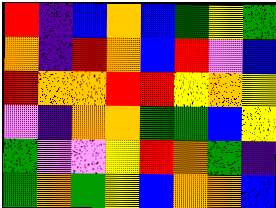[["red", "indigo", "blue", "orange", "blue", "green", "yellow", "green"], ["orange", "indigo", "red", "orange", "blue", "red", "violet", "blue"], ["red", "orange", "orange", "red", "red", "yellow", "orange", "yellow"], ["violet", "indigo", "orange", "orange", "green", "green", "blue", "yellow"], ["green", "violet", "violet", "yellow", "red", "orange", "green", "indigo"], ["green", "orange", "green", "yellow", "blue", "orange", "orange", "blue"]]